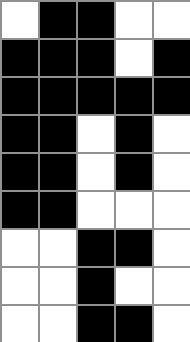[["white", "black", "black", "white", "white"], ["black", "black", "black", "white", "black"], ["black", "black", "black", "black", "black"], ["black", "black", "white", "black", "white"], ["black", "black", "white", "black", "white"], ["black", "black", "white", "white", "white"], ["white", "white", "black", "black", "white"], ["white", "white", "black", "white", "white"], ["white", "white", "black", "black", "white"]]